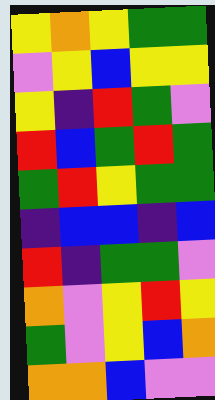[["yellow", "orange", "yellow", "green", "green"], ["violet", "yellow", "blue", "yellow", "yellow"], ["yellow", "indigo", "red", "green", "violet"], ["red", "blue", "green", "red", "green"], ["green", "red", "yellow", "green", "green"], ["indigo", "blue", "blue", "indigo", "blue"], ["red", "indigo", "green", "green", "violet"], ["orange", "violet", "yellow", "red", "yellow"], ["green", "violet", "yellow", "blue", "orange"], ["orange", "orange", "blue", "violet", "violet"]]